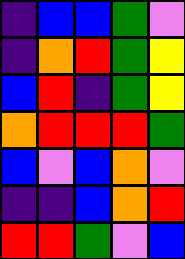[["indigo", "blue", "blue", "green", "violet"], ["indigo", "orange", "red", "green", "yellow"], ["blue", "red", "indigo", "green", "yellow"], ["orange", "red", "red", "red", "green"], ["blue", "violet", "blue", "orange", "violet"], ["indigo", "indigo", "blue", "orange", "red"], ["red", "red", "green", "violet", "blue"]]